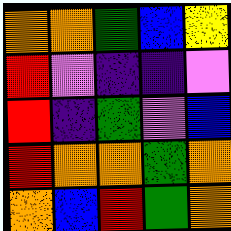[["orange", "orange", "green", "blue", "yellow"], ["red", "violet", "indigo", "indigo", "violet"], ["red", "indigo", "green", "violet", "blue"], ["red", "orange", "orange", "green", "orange"], ["orange", "blue", "red", "green", "orange"]]